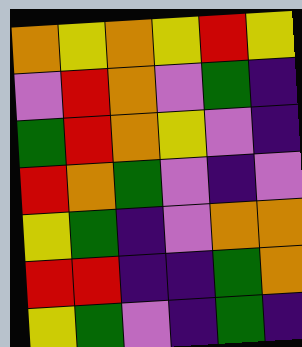[["orange", "yellow", "orange", "yellow", "red", "yellow"], ["violet", "red", "orange", "violet", "green", "indigo"], ["green", "red", "orange", "yellow", "violet", "indigo"], ["red", "orange", "green", "violet", "indigo", "violet"], ["yellow", "green", "indigo", "violet", "orange", "orange"], ["red", "red", "indigo", "indigo", "green", "orange"], ["yellow", "green", "violet", "indigo", "green", "indigo"]]